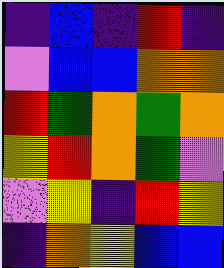[["indigo", "blue", "indigo", "red", "indigo"], ["violet", "blue", "blue", "orange", "orange"], ["red", "green", "orange", "green", "orange"], ["yellow", "red", "orange", "green", "violet"], ["violet", "yellow", "indigo", "red", "yellow"], ["indigo", "orange", "yellow", "blue", "blue"]]